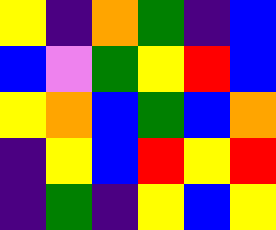[["yellow", "indigo", "orange", "green", "indigo", "blue"], ["blue", "violet", "green", "yellow", "red", "blue"], ["yellow", "orange", "blue", "green", "blue", "orange"], ["indigo", "yellow", "blue", "red", "yellow", "red"], ["indigo", "green", "indigo", "yellow", "blue", "yellow"]]